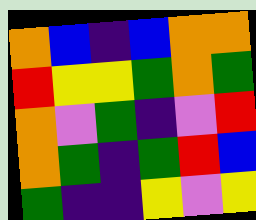[["orange", "blue", "indigo", "blue", "orange", "orange"], ["red", "yellow", "yellow", "green", "orange", "green"], ["orange", "violet", "green", "indigo", "violet", "red"], ["orange", "green", "indigo", "green", "red", "blue"], ["green", "indigo", "indigo", "yellow", "violet", "yellow"]]